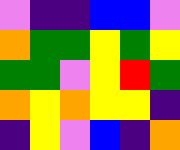[["violet", "indigo", "indigo", "blue", "blue", "violet"], ["orange", "green", "green", "yellow", "green", "yellow"], ["green", "green", "violet", "yellow", "red", "green"], ["orange", "yellow", "orange", "yellow", "yellow", "indigo"], ["indigo", "yellow", "violet", "blue", "indigo", "orange"]]